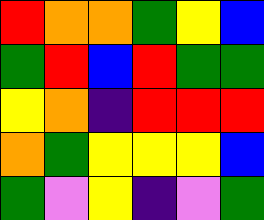[["red", "orange", "orange", "green", "yellow", "blue"], ["green", "red", "blue", "red", "green", "green"], ["yellow", "orange", "indigo", "red", "red", "red"], ["orange", "green", "yellow", "yellow", "yellow", "blue"], ["green", "violet", "yellow", "indigo", "violet", "green"]]